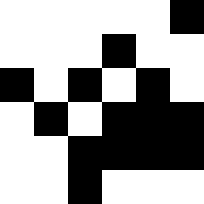[["white", "white", "white", "white", "white", "black"], ["white", "white", "white", "black", "white", "white"], ["black", "white", "black", "white", "black", "white"], ["white", "black", "white", "black", "black", "black"], ["white", "white", "black", "black", "black", "black"], ["white", "white", "black", "white", "white", "white"]]